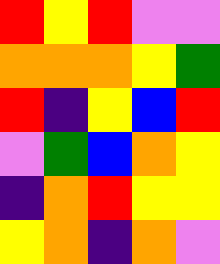[["red", "yellow", "red", "violet", "violet"], ["orange", "orange", "orange", "yellow", "green"], ["red", "indigo", "yellow", "blue", "red"], ["violet", "green", "blue", "orange", "yellow"], ["indigo", "orange", "red", "yellow", "yellow"], ["yellow", "orange", "indigo", "orange", "violet"]]